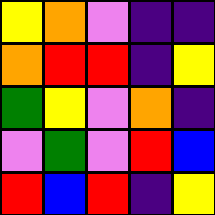[["yellow", "orange", "violet", "indigo", "indigo"], ["orange", "red", "red", "indigo", "yellow"], ["green", "yellow", "violet", "orange", "indigo"], ["violet", "green", "violet", "red", "blue"], ["red", "blue", "red", "indigo", "yellow"]]